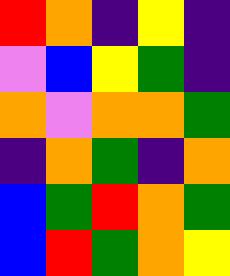[["red", "orange", "indigo", "yellow", "indigo"], ["violet", "blue", "yellow", "green", "indigo"], ["orange", "violet", "orange", "orange", "green"], ["indigo", "orange", "green", "indigo", "orange"], ["blue", "green", "red", "orange", "green"], ["blue", "red", "green", "orange", "yellow"]]